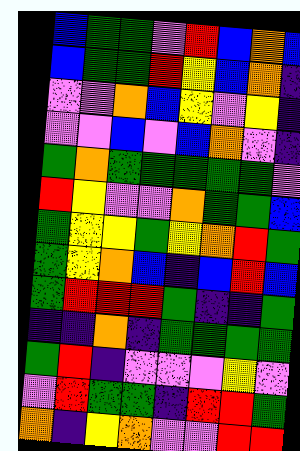[["blue", "green", "green", "violet", "red", "blue", "orange", "blue"], ["blue", "green", "green", "red", "yellow", "blue", "orange", "indigo"], ["violet", "violet", "orange", "blue", "yellow", "violet", "yellow", "indigo"], ["violet", "violet", "blue", "violet", "blue", "orange", "violet", "indigo"], ["green", "orange", "green", "green", "green", "green", "green", "violet"], ["red", "yellow", "violet", "violet", "orange", "green", "green", "blue"], ["green", "yellow", "yellow", "green", "yellow", "orange", "red", "green"], ["green", "yellow", "orange", "blue", "indigo", "blue", "red", "blue"], ["green", "red", "red", "red", "green", "indigo", "indigo", "green"], ["indigo", "indigo", "orange", "indigo", "green", "green", "green", "green"], ["green", "red", "indigo", "violet", "violet", "violet", "yellow", "violet"], ["violet", "red", "green", "green", "indigo", "red", "red", "green"], ["orange", "indigo", "yellow", "orange", "violet", "violet", "red", "red"]]